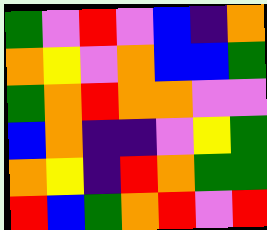[["green", "violet", "red", "violet", "blue", "indigo", "orange"], ["orange", "yellow", "violet", "orange", "blue", "blue", "green"], ["green", "orange", "red", "orange", "orange", "violet", "violet"], ["blue", "orange", "indigo", "indigo", "violet", "yellow", "green"], ["orange", "yellow", "indigo", "red", "orange", "green", "green"], ["red", "blue", "green", "orange", "red", "violet", "red"]]